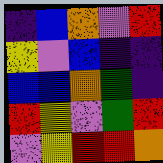[["indigo", "blue", "orange", "violet", "red"], ["yellow", "violet", "blue", "indigo", "indigo"], ["blue", "blue", "orange", "green", "indigo"], ["red", "yellow", "violet", "green", "red"], ["violet", "yellow", "red", "red", "orange"]]